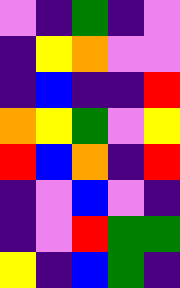[["violet", "indigo", "green", "indigo", "violet"], ["indigo", "yellow", "orange", "violet", "violet"], ["indigo", "blue", "indigo", "indigo", "red"], ["orange", "yellow", "green", "violet", "yellow"], ["red", "blue", "orange", "indigo", "red"], ["indigo", "violet", "blue", "violet", "indigo"], ["indigo", "violet", "red", "green", "green"], ["yellow", "indigo", "blue", "green", "indigo"]]